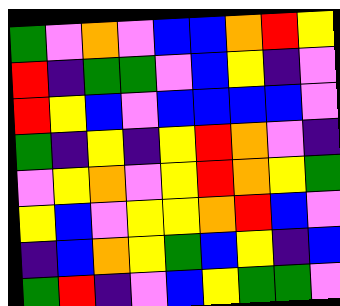[["green", "violet", "orange", "violet", "blue", "blue", "orange", "red", "yellow"], ["red", "indigo", "green", "green", "violet", "blue", "yellow", "indigo", "violet"], ["red", "yellow", "blue", "violet", "blue", "blue", "blue", "blue", "violet"], ["green", "indigo", "yellow", "indigo", "yellow", "red", "orange", "violet", "indigo"], ["violet", "yellow", "orange", "violet", "yellow", "red", "orange", "yellow", "green"], ["yellow", "blue", "violet", "yellow", "yellow", "orange", "red", "blue", "violet"], ["indigo", "blue", "orange", "yellow", "green", "blue", "yellow", "indigo", "blue"], ["green", "red", "indigo", "violet", "blue", "yellow", "green", "green", "violet"]]